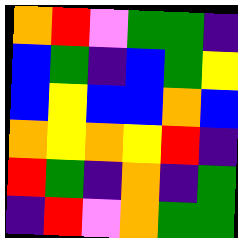[["orange", "red", "violet", "green", "green", "indigo"], ["blue", "green", "indigo", "blue", "green", "yellow"], ["blue", "yellow", "blue", "blue", "orange", "blue"], ["orange", "yellow", "orange", "yellow", "red", "indigo"], ["red", "green", "indigo", "orange", "indigo", "green"], ["indigo", "red", "violet", "orange", "green", "green"]]